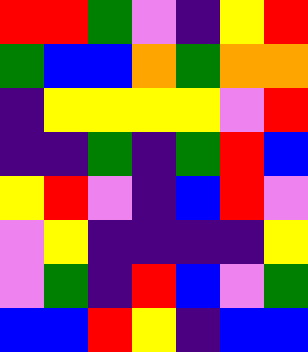[["red", "red", "green", "violet", "indigo", "yellow", "red"], ["green", "blue", "blue", "orange", "green", "orange", "orange"], ["indigo", "yellow", "yellow", "yellow", "yellow", "violet", "red"], ["indigo", "indigo", "green", "indigo", "green", "red", "blue"], ["yellow", "red", "violet", "indigo", "blue", "red", "violet"], ["violet", "yellow", "indigo", "indigo", "indigo", "indigo", "yellow"], ["violet", "green", "indigo", "red", "blue", "violet", "green"], ["blue", "blue", "red", "yellow", "indigo", "blue", "blue"]]